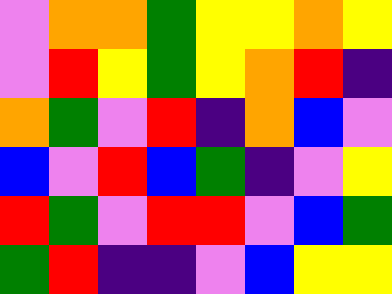[["violet", "orange", "orange", "green", "yellow", "yellow", "orange", "yellow"], ["violet", "red", "yellow", "green", "yellow", "orange", "red", "indigo"], ["orange", "green", "violet", "red", "indigo", "orange", "blue", "violet"], ["blue", "violet", "red", "blue", "green", "indigo", "violet", "yellow"], ["red", "green", "violet", "red", "red", "violet", "blue", "green"], ["green", "red", "indigo", "indigo", "violet", "blue", "yellow", "yellow"]]